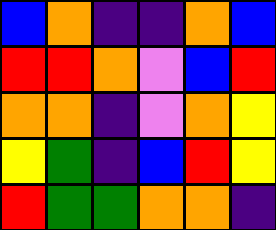[["blue", "orange", "indigo", "indigo", "orange", "blue"], ["red", "red", "orange", "violet", "blue", "red"], ["orange", "orange", "indigo", "violet", "orange", "yellow"], ["yellow", "green", "indigo", "blue", "red", "yellow"], ["red", "green", "green", "orange", "orange", "indigo"]]